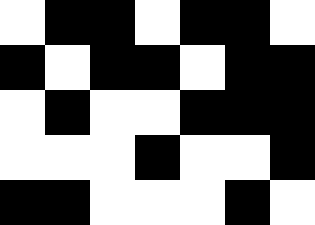[["white", "black", "black", "white", "black", "black", "white"], ["black", "white", "black", "black", "white", "black", "black"], ["white", "black", "white", "white", "black", "black", "black"], ["white", "white", "white", "black", "white", "white", "black"], ["black", "black", "white", "white", "white", "black", "white"]]